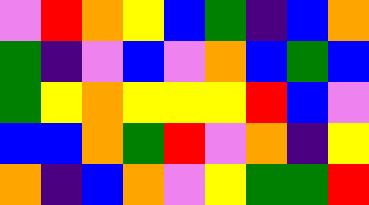[["violet", "red", "orange", "yellow", "blue", "green", "indigo", "blue", "orange"], ["green", "indigo", "violet", "blue", "violet", "orange", "blue", "green", "blue"], ["green", "yellow", "orange", "yellow", "yellow", "yellow", "red", "blue", "violet"], ["blue", "blue", "orange", "green", "red", "violet", "orange", "indigo", "yellow"], ["orange", "indigo", "blue", "orange", "violet", "yellow", "green", "green", "red"]]